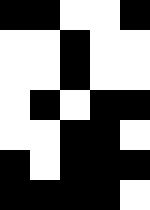[["black", "black", "white", "white", "black"], ["white", "white", "black", "white", "white"], ["white", "white", "black", "white", "white"], ["white", "black", "white", "black", "black"], ["white", "white", "black", "black", "white"], ["black", "white", "black", "black", "black"], ["black", "black", "black", "black", "white"]]